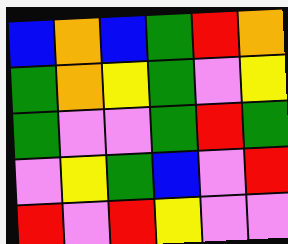[["blue", "orange", "blue", "green", "red", "orange"], ["green", "orange", "yellow", "green", "violet", "yellow"], ["green", "violet", "violet", "green", "red", "green"], ["violet", "yellow", "green", "blue", "violet", "red"], ["red", "violet", "red", "yellow", "violet", "violet"]]